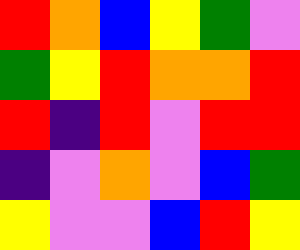[["red", "orange", "blue", "yellow", "green", "violet"], ["green", "yellow", "red", "orange", "orange", "red"], ["red", "indigo", "red", "violet", "red", "red"], ["indigo", "violet", "orange", "violet", "blue", "green"], ["yellow", "violet", "violet", "blue", "red", "yellow"]]